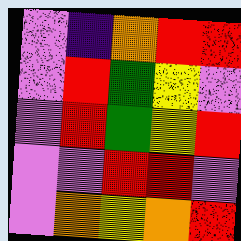[["violet", "indigo", "orange", "red", "red"], ["violet", "red", "green", "yellow", "violet"], ["violet", "red", "green", "yellow", "red"], ["violet", "violet", "red", "red", "violet"], ["violet", "orange", "yellow", "orange", "red"]]